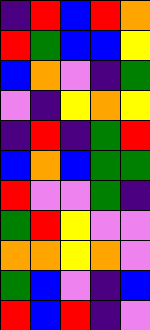[["indigo", "red", "blue", "red", "orange"], ["red", "green", "blue", "blue", "yellow"], ["blue", "orange", "violet", "indigo", "green"], ["violet", "indigo", "yellow", "orange", "yellow"], ["indigo", "red", "indigo", "green", "red"], ["blue", "orange", "blue", "green", "green"], ["red", "violet", "violet", "green", "indigo"], ["green", "red", "yellow", "violet", "violet"], ["orange", "orange", "yellow", "orange", "violet"], ["green", "blue", "violet", "indigo", "blue"], ["red", "blue", "red", "indigo", "violet"]]